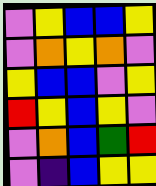[["violet", "yellow", "blue", "blue", "yellow"], ["violet", "orange", "yellow", "orange", "violet"], ["yellow", "blue", "blue", "violet", "yellow"], ["red", "yellow", "blue", "yellow", "violet"], ["violet", "orange", "blue", "green", "red"], ["violet", "indigo", "blue", "yellow", "yellow"]]